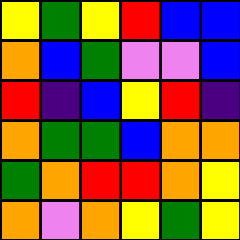[["yellow", "green", "yellow", "red", "blue", "blue"], ["orange", "blue", "green", "violet", "violet", "blue"], ["red", "indigo", "blue", "yellow", "red", "indigo"], ["orange", "green", "green", "blue", "orange", "orange"], ["green", "orange", "red", "red", "orange", "yellow"], ["orange", "violet", "orange", "yellow", "green", "yellow"]]